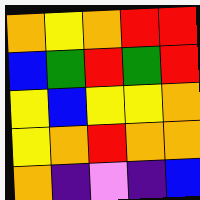[["orange", "yellow", "orange", "red", "red"], ["blue", "green", "red", "green", "red"], ["yellow", "blue", "yellow", "yellow", "orange"], ["yellow", "orange", "red", "orange", "orange"], ["orange", "indigo", "violet", "indigo", "blue"]]